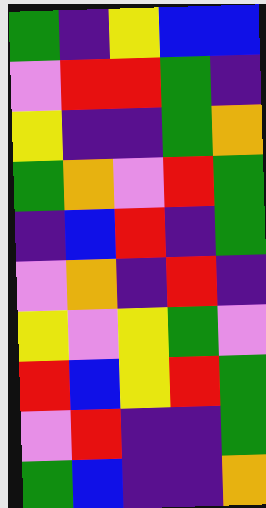[["green", "indigo", "yellow", "blue", "blue"], ["violet", "red", "red", "green", "indigo"], ["yellow", "indigo", "indigo", "green", "orange"], ["green", "orange", "violet", "red", "green"], ["indigo", "blue", "red", "indigo", "green"], ["violet", "orange", "indigo", "red", "indigo"], ["yellow", "violet", "yellow", "green", "violet"], ["red", "blue", "yellow", "red", "green"], ["violet", "red", "indigo", "indigo", "green"], ["green", "blue", "indigo", "indigo", "orange"]]